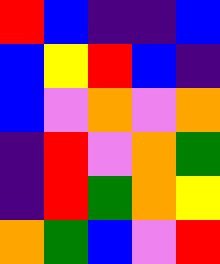[["red", "blue", "indigo", "indigo", "blue"], ["blue", "yellow", "red", "blue", "indigo"], ["blue", "violet", "orange", "violet", "orange"], ["indigo", "red", "violet", "orange", "green"], ["indigo", "red", "green", "orange", "yellow"], ["orange", "green", "blue", "violet", "red"]]